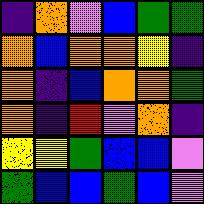[["indigo", "orange", "violet", "blue", "green", "green"], ["orange", "blue", "orange", "orange", "yellow", "indigo"], ["orange", "indigo", "blue", "orange", "orange", "green"], ["orange", "indigo", "red", "violet", "orange", "indigo"], ["yellow", "yellow", "green", "blue", "blue", "violet"], ["green", "blue", "blue", "green", "blue", "violet"]]